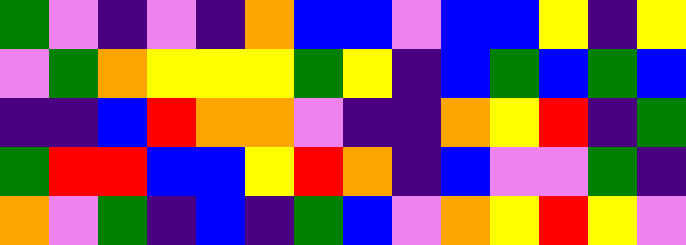[["green", "violet", "indigo", "violet", "indigo", "orange", "blue", "blue", "violet", "blue", "blue", "yellow", "indigo", "yellow"], ["violet", "green", "orange", "yellow", "yellow", "yellow", "green", "yellow", "indigo", "blue", "green", "blue", "green", "blue"], ["indigo", "indigo", "blue", "red", "orange", "orange", "violet", "indigo", "indigo", "orange", "yellow", "red", "indigo", "green"], ["green", "red", "red", "blue", "blue", "yellow", "red", "orange", "indigo", "blue", "violet", "violet", "green", "indigo"], ["orange", "violet", "green", "indigo", "blue", "indigo", "green", "blue", "violet", "orange", "yellow", "red", "yellow", "violet"]]